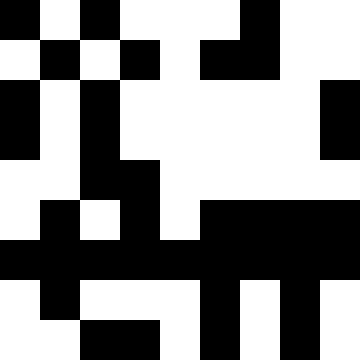[["black", "white", "black", "white", "white", "white", "black", "white", "white"], ["white", "black", "white", "black", "white", "black", "black", "white", "white"], ["black", "white", "black", "white", "white", "white", "white", "white", "black"], ["black", "white", "black", "white", "white", "white", "white", "white", "black"], ["white", "white", "black", "black", "white", "white", "white", "white", "white"], ["white", "black", "white", "black", "white", "black", "black", "black", "black"], ["black", "black", "black", "black", "black", "black", "black", "black", "black"], ["white", "black", "white", "white", "white", "black", "white", "black", "white"], ["white", "white", "black", "black", "white", "black", "white", "black", "white"]]